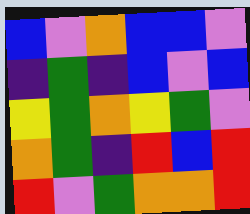[["blue", "violet", "orange", "blue", "blue", "violet"], ["indigo", "green", "indigo", "blue", "violet", "blue"], ["yellow", "green", "orange", "yellow", "green", "violet"], ["orange", "green", "indigo", "red", "blue", "red"], ["red", "violet", "green", "orange", "orange", "red"]]